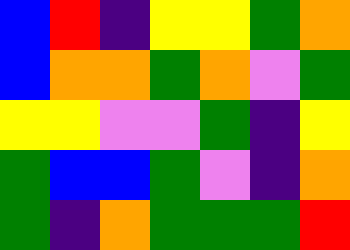[["blue", "red", "indigo", "yellow", "yellow", "green", "orange"], ["blue", "orange", "orange", "green", "orange", "violet", "green"], ["yellow", "yellow", "violet", "violet", "green", "indigo", "yellow"], ["green", "blue", "blue", "green", "violet", "indigo", "orange"], ["green", "indigo", "orange", "green", "green", "green", "red"]]